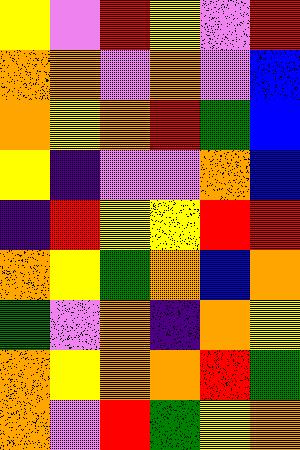[["yellow", "violet", "red", "yellow", "violet", "red"], ["orange", "orange", "violet", "orange", "violet", "blue"], ["orange", "yellow", "orange", "red", "green", "blue"], ["yellow", "indigo", "violet", "violet", "orange", "blue"], ["indigo", "red", "yellow", "yellow", "red", "red"], ["orange", "yellow", "green", "orange", "blue", "orange"], ["green", "violet", "orange", "indigo", "orange", "yellow"], ["orange", "yellow", "orange", "orange", "red", "green"], ["orange", "violet", "red", "green", "yellow", "orange"]]